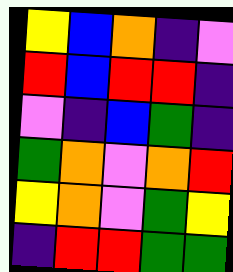[["yellow", "blue", "orange", "indigo", "violet"], ["red", "blue", "red", "red", "indigo"], ["violet", "indigo", "blue", "green", "indigo"], ["green", "orange", "violet", "orange", "red"], ["yellow", "orange", "violet", "green", "yellow"], ["indigo", "red", "red", "green", "green"]]